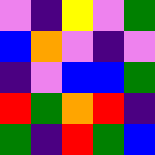[["violet", "indigo", "yellow", "violet", "green"], ["blue", "orange", "violet", "indigo", "violet"], ["indigo", "violet", "blue", "blue", "green"], ["red", "green", "orange", "red", "indigo"], ["green", "indigo", "red", "green", "blue"]]